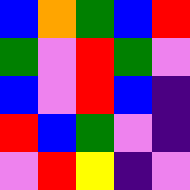[["blue", "orange", "green", "blue", "red"], ["green", "violet", "red", "green", "violet"], ["blue", "violet", "red", "blue", "indigo"], ["red", "blue", "green", "violet", "indigo"], ["violet", "red", "yellow", "indigo", "violet"]]